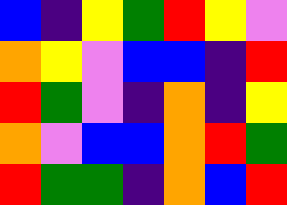[["blue", "indigo", "yellow", "green", "red", "yellow", "violet"], ["orange", "yellow", "violet", "blue", "blue", "indigo", "red"], ["red", "green", "violet", "indigo", "orange", "indigo", "yellow"], ["orange", "violet", "blue", "blue", "orange", "red", "green"], ["red", "green", "green", "indigo", "orange", "blue", "red"]]